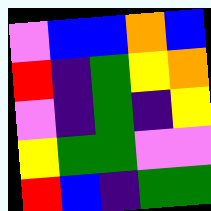[["violet", "blue", "blue", "orange", "blue"], ["red", "indigo", "green", "yellow", "orange"], ["violet", "indigo", "green", "indigo", "yellow"], ["yellow", "green", "green", "violet", "violet"], ["red", "blue", "indigo", "green", "green"]]